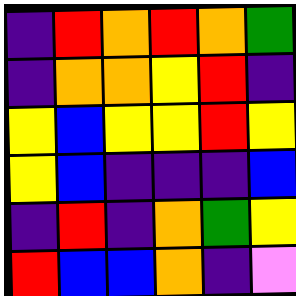[["indigo", "red", "orange", "red", "orange", "green"], ["indigo", "orange", "orange", "yellow", "red", "indigo"], ["yellow", "blue", "yellow", "yellow", "red", "yellow"], ["yellow", "blue", "indigo", "indigo", "indigo", "blue"], ["indigo", "red", "indigo", "orange", "green", "yellow"], ["red", "blue", "blue", "orange", "indigo", "violet"]]